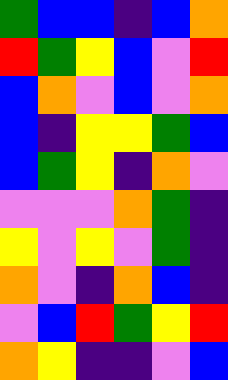[["green", "blue", "blue", "indigo", "blue", "orange"], ["red", "green", "yellow", "blue", "violet", "red"], ["blue", "orange", "violet", "blue", "violet", "orange"], ["blue", "indigo", "yellow", "yellow", "green", "blue"], ["blue", "green", "yellow", "indigo", "orange", "violet"], ["violet", "violet", "violet", "orange", "green", "indigo"], ["yellow", "violet", "yellow", "violet", "green", "indigo"], ["orange", "violet", "indigo", "orange", "blue", "indigo"], ["violet", "blue", "red", "green", "yellow", "red"], ["orange", "yellow", "indigo", "indigo", "violet", "blue"]]